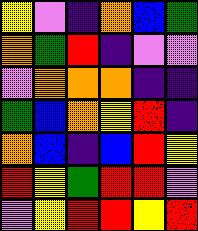[["yellow", "violet", "indigo", "orange", "blue", "green"], ["orange", "green", "red", "indigo", "violet", "violet"], ["violet", "orange", "orange", "orange", "indigo", "indigo"], ["green", "blue", "orange", "yellow", "red", "indigo"], ["orange", "blue", "indigo", "blue", "red", "yellow"], ["red", "yellow", "green", "red", "red", "violet"], ["violet", "yellow", "red", "red", "yellow", "red"]]